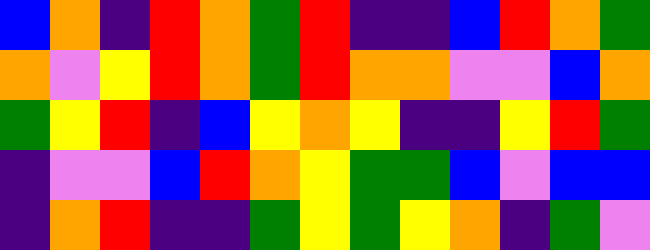[["blue", "orange", "indigo", "red", "orange", "green", "red", "indigo", "indigo", "blue", "red", "orange", "green"], ["orange", "violet", "yellow", "red", "orange", "green", "red", "orange", "orange", "violet", "violet", "blue", "orange"], ["green", "yellow", "red", "indigo", "blue", "yellow", "orange", "yellow", "indigo", "indigo", "yellow", "red", "green"], ["indigo", "violet", "violet", "blue", "red", "orange", "yellow", "green", "green", "blue", "violet", "blue", "blue"], ["indigo", "orange", "red", "indigo", "indigo", "green", "yellow", "green", "yellow", "orange", "indigo", "green", "violet"]]